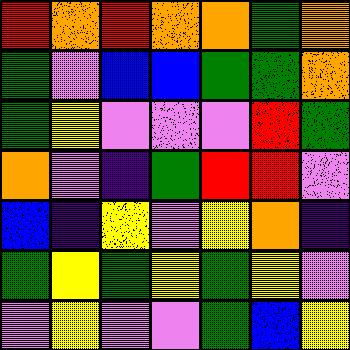[["red", "orange", "red", "orange", "orange", "green", "orange"], ["green", "violet", "blue", "blue", "green", "green", "orange"], ["green", "yellow", "violet", "violet", "violet", "red", "green"], ["orange", "violet", "indigo", "green", "red", "red", "violet"], ["blue", "indigo", "yellow", "violet", "yellow", "orange", "indigo"], ["green", "yellow", "green", "yellow", "green", "yellow", "violet"], ["violet", "yellow", "violet", "violet", "green", "blue", "yellow"]]